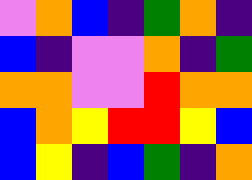[["violet", "orange", "blue", "indigo", "green", "orange", "indigo"], ["blue", "indigo", "violet", "violet", "orange", "indigo", "green"], ["orange", "orange", "violet", "violet", "red", "orange", "orange"], ["blue", "orange", "yellow", "red", "red", "yellow", "blue"], ["blue", "yellow", "indigo", "blue", "green", "indigo", "orange"]]